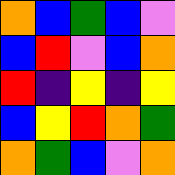[["orange", "blue", "green", "blue", "violet"], ["blue", "red", "violet", "blue", "orange"], ["red", "indigo", "yellow", "indigo", "yellow"], ["blue", "yellow", "red", "orange", "green"], ["orange", "green", "blue", "violet", "orange"]]